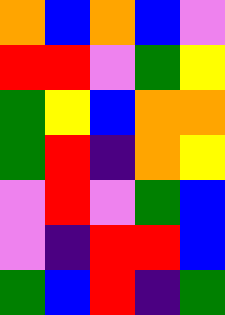[["orange", "blue", "orange", "blue", "violet"], ["red", "red", "violet", "green", "yellow"], ["green", "yellow", "blue", "orange", "orange"], ["green", "red", "indigo", "orange", "yellow"], ["violet", "red", "violet", "green", "blue"], ["violet", "indigo", "red", "red", "blue"], ["green", "blue", "red", "indigo", "green"]]